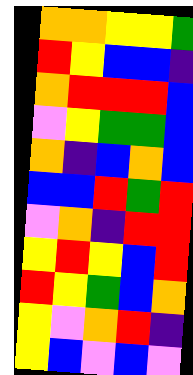[["orange", "orange", "yellow", "yellow", "green"], ["red", "yellow", "blue", "blue", "indigo"], ["orange", "red", "red", "red", "blue"], ["violet", "yellow", "green", "green", "blue"], ["orange", "indigo", "blue", "orange", "blue"], ["blue", "blue", "red", "green", "red"], ["violet", "orange", "indigo", "red", "red"], ["yellow", "red", "yellow", "blue", "red"], ["red", "yellow", "green", "blue", "orange"], ["yellow", "violet", "orange", "red", "indigo"], ["yellow", "blue", "violet", "blue", "violet"]]